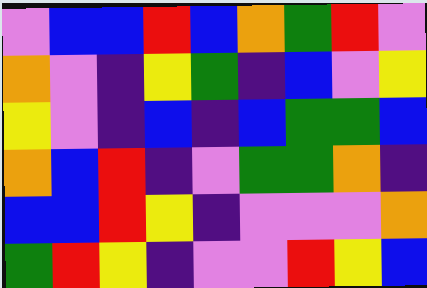[["violet", "blue", "blue", "red", "blue", "orange", "green", "red", "violet"], ["orange", "violet", "indigo", "yellow", "green", "indigo", "blue", "violet", "yellow"], ["yellow", "violet", "indigo", "blue", "indigo", "blue", "green", "green", "blue"], ["orange", "blue", "red", "indigo", "violet", "green", "green", "orange", "indigo"], ["blue", "blue", "red", "yellow", "indigo", "violet", "violet", "violet", "orange"], ["green", "red", "yellow", "indigo", "violet", "violet", "red", "yellow", "blue"]]